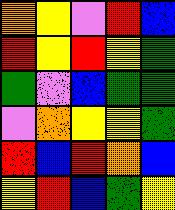[["orange", "yellow", "violet", "red", "blue"], ["red", "yellow", "red", "yellow", "green"], ["green", "violet", "blue", "green", "green"], ["violet", "orange", "yellow", "yellow", "green"], ["red", "blue", "red", "orange", "blue"], ["yellow", "red", "blue", "green", "yellow"]]